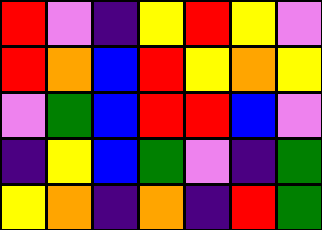[["red", "violet", "indigo", "yellow", "red", "yellow", "violet"], ["red", "orange", "blue", "red", "yellow", "orange", "yellow"], ["violet", "green", "blue", "red", "red", "blue", "violet"], ["indigo", "yellow", "blue", "green", "violet", "indigo", "green"], ["yellow", "orange", "indigo", "orange", "indigo", "red", "green"]]